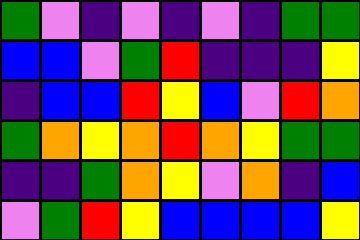[["green", "violet", "indigo", "violet", "indigo", "violet", "indigo", "green", "green"], ["blue", "blue", "violet", "green", "red", "indigo", "indigo", "indigo", "yellow"], ["indigo", "blue", "blue", "red", "yellow", "blue", "violet", "red", "orange"], ["green", "orange", "yellow", "orange", "red", "orange", "yellow", "green", "green"], ["indigo", "indigo", "green", "orange", "yellow", "violet", "orange", "indigo", "blue"], ["violet", "green", "red", "yellow", "blue", "blue", "blue", "blue", "yellow"]]